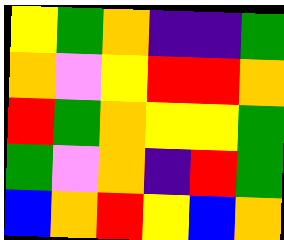[["yellow", "green", "orange", "indigo", "indigo", "green"], ["orange", "violet", "yellow", "red", "red", "orange"], ["red", "green", "orange", "yellow", "yellow", "green"], ["green", "violet", "orange", "indigo", "red", "green"], ["blue", "orange", "red", "yellow", "blue", "orange"]]